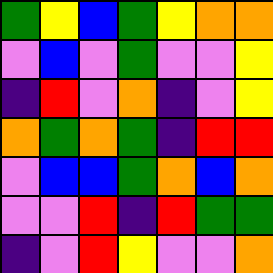[["green", "yellow", "blue", "green", "yellow", "orange", "orange"], ["violet", "blue", "violet", "green", "violet", "violet", "yellow"], ["indigo", "red", "violet", "orange", "indigo", "violet", "yellow"], ["orange", "green", "orange", "green", "indigo", "red", "red"], ["violet", "blue", "blue", "green", "orange", "blue", "orange"], ["violet", "violet", "red", "indigo", "red", "green", "green"], ["indigo", "violet", "red", "yellow", "violet", "violet", "orange"]]